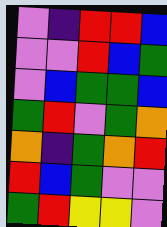[["violet", "indigo", "red", "red", "blue"], ["violet", "violet", "red", "blue", "green"], ["violet", "blue", "green", "green", "blue"], ["green", "red", "violet", "green", "orange"], ["orange", "indigo", "green", "orange", "red"], ["red", "blue", "green", "violet", "violet"], ["green", "red", "yellow", "yellow", "violet"]]